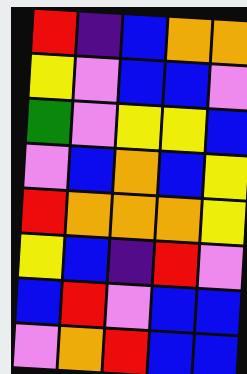[["red", "indigo", "blue", "orange", "orange"], ["yellow", "violet", "blue", "blue", "violet"], ["green", "violet", "yellow", "yellow", "blue"], ["violet", "blue", "orange", "blue", "yellow"], ["red", "orange", "orange", "orange", "yellow"], ["yellow", "blue", "indigo", "red", "violet"], ["blue", "red", "violet", "blue", "blue"], ["violet", "orange", "red", "blue", "blue"]]